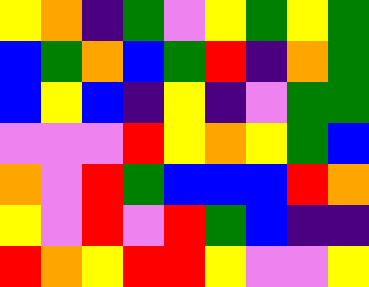[["yellow", "orange", "indigo", "green", "violet", "yellow", "green", "yellow", "green"], ["blue", "green", "orange", "blue", "green", "red", "indigo", "orange", "green"], ["blue", "yellow", "blue", "indigo", "yellow", "indigo", "violet", "green", "green"], ["violet", "violet", "violet", "red", "yellow", "orange", "yellow", "green", "blue"], ["orange", "violet", "red", "green", "blue", "blue", "blue", "red", "orange"], ["yellow", "violet", "red", "violet", "red", "green", "blue", "indigo", "indigo"], ["red", "orange", "yellow", "red", "red", "yellow", "violet", "violet", "yellow"]]